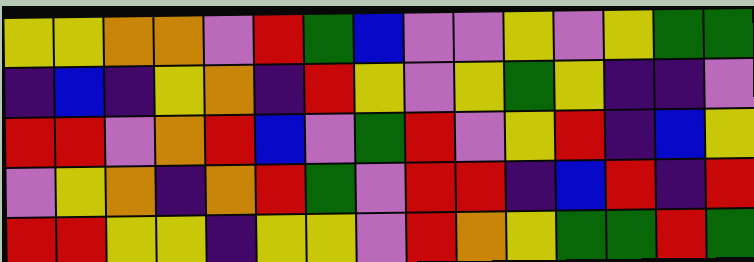[["yellow", "yellow", "orange", "orange", "violet", "red", "green", "blue", "violet", "violet", "yellow", "violet", "yellow", "green", "green"], ["indigo", "blue", "indigo", "yellow", "orange", "indigo", "red", "yellow", "violet", "yellow", "green", "yellow", "indigo", "indigo", "violet"], ["red", "red", "violet", "orange", "red", "blue", "violet", "green", "red", "violet", "yellow", "red", "indigo", "blue", "yellow"], ["violet", "yellow", "orange", "indigo", "orange", "red", "green", "violet", "red", "red", "indigo", "blue", "red", "indigo", "red"], ["red", "red", "yellow", "yellow", "indigo", "yellow", "yellow", "violet", "red", "orange", "yellow", "green", "green", "red", "green"]]